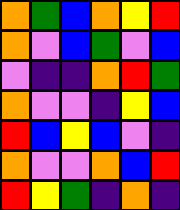[["orange", "green", "blue", "orange", "yellow", "red"], ["orange", "violet", "blue", "green", "violet", "blue"], ["violet", "indigo", "indigo", "orange", "red", "green"], ["orange", "violet", "violet", "indigo", "yellow", "blue"], ["red", "blue", "yellow", "blue", "violet", "indigo"], ["orange", "violet", "violet", "orange", "blue", "red"], ["red", "yellow", "green", "indigo", "orange", "indigo"]]